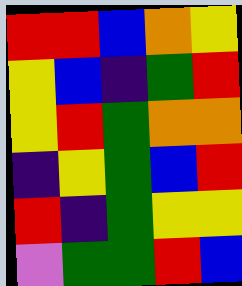[["red", "red", "blue", "orange", "yellow"], ["yellow", "blue", "indigo", "green", "red"], ["yellow", "red", "green", "orange", "orange"], ["indigo", "yellow", "green", "blue", "red"], ["red", "indigo", "green", "yellow", "yellow"], ["violet", "green", "green", "red", "blue"]]